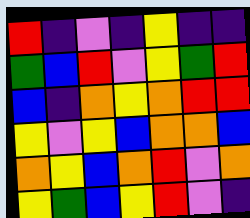[["red", "indigo", "violet", "indigo", "yellow", "indigo", "indigo"], ["green", "blue", "red", "violet", "yellow", "green", "red"], ["blue", "indigo", "orange", "yellow", "orange", "red", "red"], ["yellow", "violet", "yellow", "blue", "orange", "orange", "blue"], ["orange", "yellow", "blue", "orange", "red", "violet", "orange"], ["yellow", "green", "blue", "yellow", "red", "violet", "indigo"]]